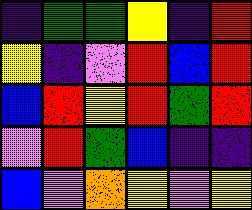[["indigo", "green", "green", "yellow", "indigo", "red"], ["yellow", "indigo", "violet", "red", "blue", "red"], ["blue", "red", "yellow", "red", "green", "red"], ["violet", "red", "green", "blue", "indigo", "indigo"], ["blue", "violet", "orange", "yellow", "violet", "yellow"]]